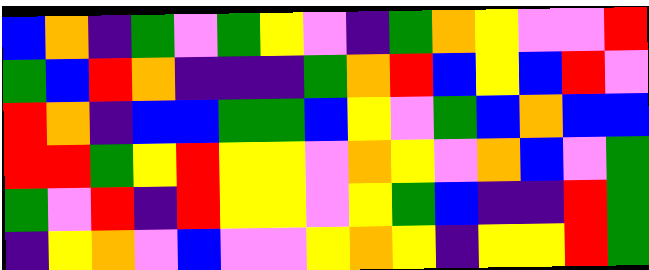[["blue", "orange", "indigo", "green", "violet", "green", "yellow", "violet", "indigo", "green", "orange", "yellow", "violet", "violet", "red"], ["green", "blue", "red", "orange", "indigo", "indigo", "indigo", "green", "orange", "red", "blue", "yellow", "blue", "red", "violet"], ["red", "orange", "indigo", "blue", "blue", "green", "green", "blue", "yellow", "violet", "green", "blue", "orange", "blue", "blue"], ["red", "red", "green", "yellow", "red", "yellow", "yellow", "violet", "orange", "yellow", "violet", "orange", "blue", "violet", "green"], ["green", "violet", "red", "indigo", "red", "yellow", "yellow", "violet", "yellow", "green", "blue", "indigo", "indigo", "red", "green"], ["indigo", "yellow", "orange", "violet", "blue", "violet", "violet", "yellow", "orange", "yellow", "indigo", "yellow", "yellow", "red", "green"]]